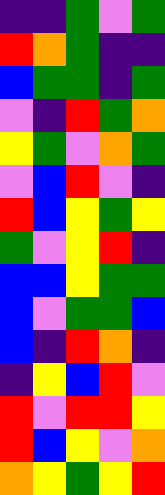[["indigo", "indigo", "green", "violet", "green"], ["red", "orange", "green", "indigo", "indigo"], ["blue", "green", "green", "indigo", "green"], ["violet", "indigo", "red", "green", "orange"], ["yellow", "green", "violet", "orange", "green"], ["violet", "blue", "red", "violet", "indigo"], ["red", "blue", "yellow", "green", "yellow"], ["green", "violet", "yellow", "red", "indigo"], ["blue", "blue", "yellow", "green", "green"], ["blue", "violet", "green", "green", "blue"], ["blue", "indigo", "red", "orange", "indigo"], ["indigo", "yellow", "blue", "red", "violet"], ["red", "violet", "red", "red", "yellow"], ["red", "blue", "yellow", "violet", "orange"], ["orange", "yellow", "green", "yellow", "red"]]